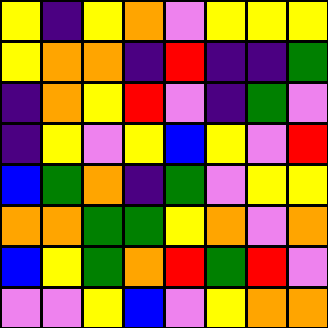[["yellow", "indigo", "yellow", "orange", "violet", "yellow", "yellow", "yellow"], ["yellow", "orange", "orange", "indigo", "red", "indigo", "indigo", "green"], ["indigo", "orange", "yellow", "red", "violet", "indigo", "green", "violet"], ["indigo", "yellow", "violet", "yellow", "blue", "yellow", "violet", "red"], ["blue", "green", "orange", "indigo", "green", "violet", "yellow", "yellow"], ["orange", "orange", "green", "green", "yellow", "orange", "violet", "orange"], ["blue", "yellow", "green", "orange", "red", "green", "red", "violet"], ["violet", "violet", "yellow", "blue", "violet", "yellow", "orange", "orange"]]